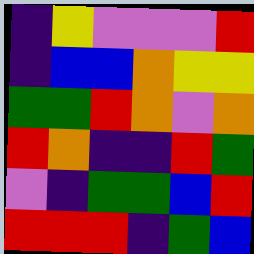[["indigo", "yellow", "violet", "violet", "violet", "red"], ["indigo", "blue", "blue", "orange", "yellow", "yellow"], ["green", "green", "red", "orange", "violet", "orange"], ["red", "orange", "indigo", "indigo", "red", "green"], ["violet", "indigo", "green", "green", "blue", "red"], ["red", "red", "red", "indigo", "green", "blue"]]